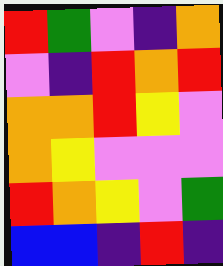[["red", "green", "violet", "indigo", "orange"], ["violet", "indigo", "red", "orange", "red"], ["orange", "orange", "red", "yellow", "violet"], ["orange", "yellow", "violet", "violet", "violet"], ["red", "orange", "yellow", "violet", "green"], ["blue", "blue", "indigo", "red", "indigo"]]